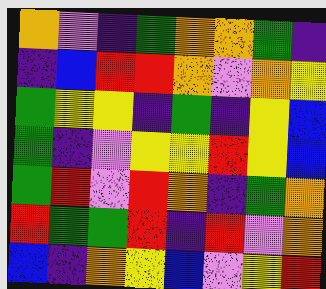[["orange", "violet", "indigo", "green", "orange", "orange", "green", "indigo"], ["indigo", "blue", "red", "red", "orange", "violet", "orange", "yellow"], ["green", "yellow", "yellow", "indigo", "green", "indigo", "yellow", "blue"], ["green", "indigo", "violet", "yellow", "yellow", "red", "yellow", "blue"], ["green", "red", "violet", "red", "orange", "indigo", "green", "orange"], ["red", "green", "green", "red", "indigo", "red", "violet", "orange"], ["blue", "indigo", "orange", "yellow", "blue", "violet", "yellow", "red"]]